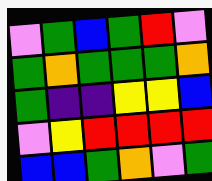[["violet", "green", "blue", "green", "red", "violet"], ["green", "orange", "green", "green", "green", "orange"], ["green", "indigo", "indigo", "yellow", "yellow", "blue"], ["violet", "yellow", "red", "red", "red", "red"], ["blue", "blue", "green", "orange", "violet", "green"]]